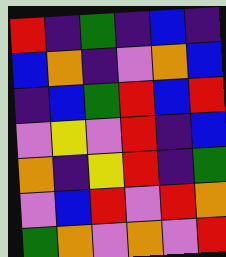[["red", "indigo", "green", "indigo", "blue", "indigo"], ["blue", "orange", "indigo", "violet", "orange", "blue"], ["indigo", "blue", "green", "red", "blue", "red"], ["violet", "yellow", "violet", "red", "indigo", "blue"], ["orange", "indigo", "yellow", "red", "indigo", "green"], ["violet", "blue", "red", "violet", "red", "orange"], ["green", "orange", "violet", "orange", "violet", "red"]]